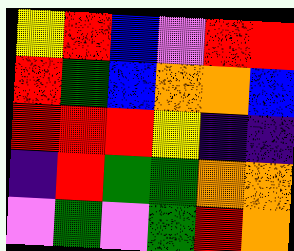[["yellow", "red", "blue", "violet", "red", "red"], ["red", "green", "blue", "orange", "orange", "blue"], ["red", "red", "red", "yellow", "indigo", "indigo"], ["indigo", "red", "green", "green", "orange", "orange"], ["violet", "green", "violet", "green", "red", "orange"]]